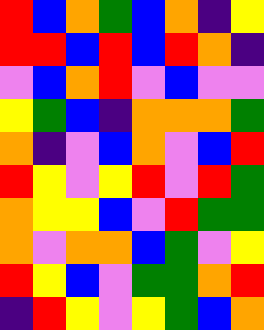[["red", "blue", "orange", "green", "blue", "orange", "indigo", "yellow"], ["red", "red", "blue", "red", "blue", "red", "orange", "indigo"], ["violet", "blue", "orange", "red", "violet", "blue", "violet", "violet"], ["yellow", "green", "blue", "indigo", "orange", "orange", "orange", "green"], ["orange", "indigo", "violet", "blue", "orange", "violet", "blue", "red"], ["red", "yellow", "violet", "yellow", "red", "violet", "red", "green"], ["orange", "yellow", "yellow", "blue", "violet", "red", "green", "green"], ["orange", "violet", "orange", "orange", "blue", "green", "violet", "yellow"], ["red", "yellow", "blue", "violet", "green", "green", "orange", "red"], ["indigo", "red", "yellow", "violet", "yellow", "green", "blue", "orange"]]